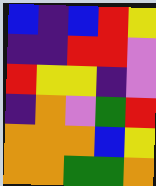[["blue", "indigo", "blue", "red", "yellow"], ["indigo", "indigo", "red", "red", "violet"], ["red", "yellow", "yellow", "indigo", "violet"], ["indigo", "orange", "violet", "green", "red"], ["orange", "orange", "orange", "blue", "yellow"], ["orange", "orange", "green", "green", "orange"]]